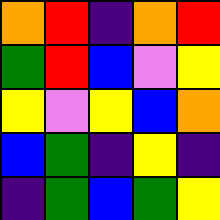[["orange", "red", "indigo", "orange", "red"], ["green", "red", "blue", "violet", "yellow"], ["yellow", "violet", "yellow", "blue", "orange"], ["blue", "green", "indigo", "yellow", "indigo"], ["indigo", "green", "blue", "green", "yellow"]]